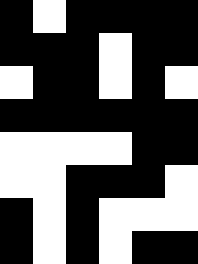[["black", "white", "black", "black", "black", "black"], ["black", "black", "black", "white", "black", "black"], ["white", "black", "black", "white", "black", "white"], ["black", "black", "black", "black", "black", "black"], ["white", "white", "white", "white", "black", "black"], ["white", "white", "black", "black", "black", "white"], ["black", "white", "black", "white", "white", "white"], ["black", "white", "black", "white", "black", "black"]]